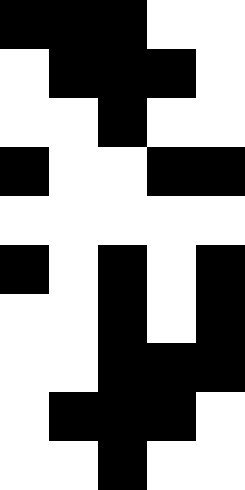[["black", "black", "black", "white", "white"], ["white", "black", "black", "black", "white"], ["white", "white", "black", "white", "white"], ["black", "white", "white", "black", "black"], ["white", "white", "white", "white", "white"], ["black", "white", "black", "white", "black"], ["white", "white", "black", "white", "black"], ["white", "white", "black", "black", "black"], ["white", "black", "black", "black", "white"], ["white", "white", "black", "white", "white"]]